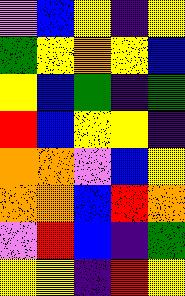[["violet", "blue", "yellow", "indigo", "yellow"], ["green", "yellow", "orange", "yellow", "blue"], ["yellow", "blue", "green", "indigo", "green"], ["red", "blue", "yellow", "yellow", "indigo"], ["orange", "orange", "violet", "blue", "yellow"], ["orange", "orange", "blue", "red", "orange"], ["violet", "red", "blue", "indigo", "green"], ["yellow", "yellow", "indigo", "red", "yellow"]]